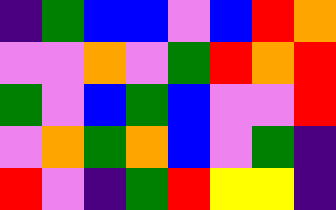[["indigo", "green", "blue", "blue", "violet", "blue", "red", "orange"], ["violet", "violet", "orange", "violet", "green", "red", "orange", "red"], ["green", "violet", "blue", "green", "blue", "violet", "violet", "red"], ["violet", "orange", "green", "orange", "blue", "violet", "green", "indigo"], ["red", "violet", "indigo", "green", "red", "yellow", "yellow", "indigo"]]